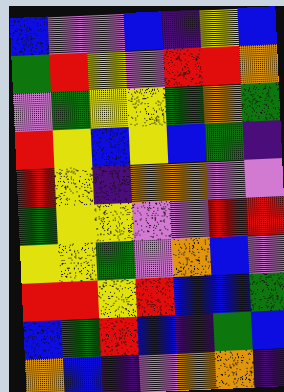[["blue", "violet", "violet", "blue", "indigo", "yellow", "blue"], ["green", "red", "yellow", "violet", "red", "red", "orange"], ["violet", "green", "yellow", "yellow", "green", "orange", "green"], ["red", "yellow", "blue", "yellow", "blue", "green", "indigo"], ["red", "yellow", "indigo", "orange", "orange", "violet", "violet"], ["green", "yellow", "yellow", "violet", "violet", "red", "red"], ["yellow", "yellow", "green", "violet", "orange", "blue", "violet"], ["red", "red", "yellow", "red", "blue", "blue", "green"], ["blue", "green", "red", "blue", "indigo", "green", "blue"], ["orange", "blue", "indigo", "violet", "orange", "orange", "indigo"]]